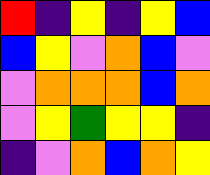[["red", "indigo", "yellow", "indigo", "yellow", "blue"], ["blue", "yellow", "violet", "orange", "blue", "violet"], ["violet", "orange", "orange", "orange", "blue", "orange"], ["violet", "yellow", "green", "yellow", "yellow", "indigo"], ["indigo", "violet", "orange", "blue", "orange", "yellow"]]